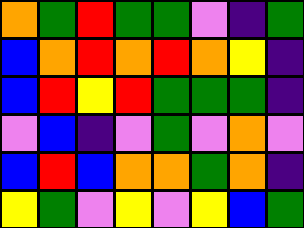[["orange", "green", "red", "green", "green", "violet", "indigo", "green"], ["blue", "orange", "red", "orange", "red", "orange", "yellow", "indigo"], ["blue", "red", "yellow", "red", "green", "green", "green", "indigo"], ["violet", "blue", "indigo", "violet", "green", "violet", "orange", "violet"], ["blue", "red", "blue", "orange", "orange", "green", "orange", "indigo"], ["yellow", "green", "violet", "yellow", "violet", "yellow", "blue", "green"]]